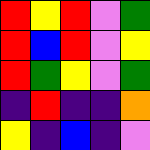[["red", "yellow", "red", "violet", "green"], ["red", "blue", "red", "violet", "yellow"], ["red", "green", "yellow", "violet", "green"], ["indigo", "red", "indigo", "indigo", "orange"], ["yellow", "indigo", "blue", "indigo", "violet"]]